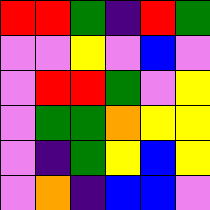[["red", "red", "green", "indigo", "red", "green"], ["violet", "violet", "yellow", "violet", "blue", "violet"], ["violet", "red", "red", "green", "violet", "yellow"], ["violet", "green", "green", "orange", "yellow", "yellow"], ["violet", "indigo", "green", "yellow", "blue", "yellow"], ["violet", "orange", "indigo", "blue", "blue", "violet"]]